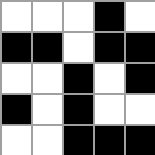[["white", "white", "white", "black", "white"], ["black", "black", "white", "black", "black"], ["white", "white", "black", "white", "black"], ["black", "white", "black", "white", "white"], ["white", "white", "black", "black", "black"]]